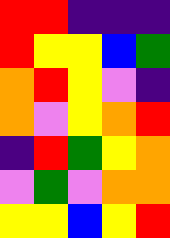[["red", "red", "indigo", "indigo", "indigo"], ["red", "yellow", "yellow", "blue", "green"], ["orange", "red", "yellow", "violet", "indigo"], ["orange", "violet", "yellow", "orange", "red"], ["indigo", "red", "green", "yellow", "orange"], ["violet", "green", "violet", "orange", "orange"], ["yellow", "yellow", "blue", "yellow", "red"]]